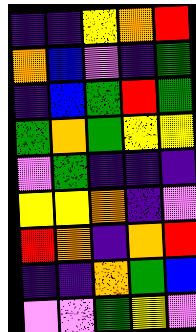[["indigo", "indigo", "yellow", "orange", "red"], ["orange", "blue", "violet", "indigo", "green"], ["indigo", "blue", "green", "red", "green"], ["green", "orange", "green", "yellow", "yellow"], ["violet", "green", "indigo", "indigo", "indigo"], ["yellow", "yellow", "orange", "indigo", "violet"], ["red", "orange", "indigo", "orange", "red"], ["indigo", "indigo", "orange", "green", "blue"], ["violet", "violet", "green", "yellow", "violet"]]